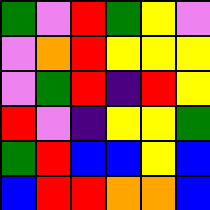[["green", "violet", "red", "green", "yellow", "violet"], ["violet", "orange", "red", "yellow", "yellow", "yellow"], ["violet", "green", "red", "indigo", "red", "yellow"], ["red", "violet", "indigo", "yellow", "yellow", "green"], ["green", "red", "blue", "blue", "yellow", "blue"], ["blue", "red", "red", "orange", "orange", "blue"]]